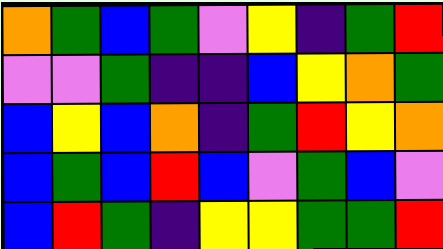[["orange", "green", "blue", "green", "violet", "yellow", "indigo", "green", "red"], ["violet", "violet", "green", "indigo", "indigo", "blue", "yellow", "orange", "green"], ["blue", "yellow", "blue", "orange", "indigo", "green", "red", "yellow", "orange"], ["blue", "green", "blue", "red", "blue", "violet", "green", "blue", "violet"], ["blue", "red", "green", "indigo", "yellow", "yellow", "green", "green", "red"]]